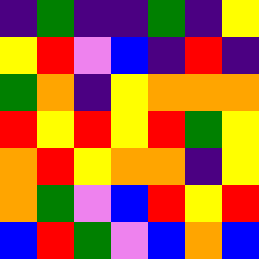[["indigo", "green", "indigo", "indigo", "green", "indigo", "yellow"], ["yellow", "red", "violet", "blue", "indigo", "red", "indigo"], ["green", "orange", "indigo", "yellow", "orange", "orange", "orange"], ["red", "yellow", "red", "yellow", "red", "green", "yellow"], ["orange", "red", "yellow", "orange", "orange", "indigo", "yellow"], ["orange", "green", "violet", "blue", "red", "yellow", "red"], ["blue", "red", "green", "violet", "blue", "orange", "blue"]]